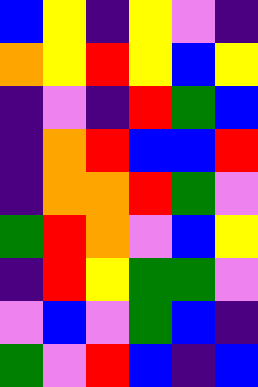[["blue", "yellow", "indigo", "yellow", "violet", "indigo"], ["orange", "yellow", "red", "yellow", "blue", "yellow"], ["indigo", "violet", "indigo", "red", "green", "blue"], ["indigo", "orange", "red", "blue", "blue", "red"], ["indigo", "orange", "orange", "red", "green", "violet"], ["green", "red", "orange", "violet", "blue", "yellow"], ["indigo", "red", "yellow", "green", "green", "violet"], ["violet", "blue", "violet", "green", "blue", "indigo"], ["green", "violet", "red", "blue", "indigo", "blue"]]